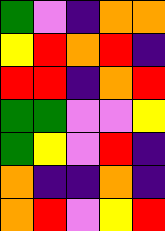[["green", "violet", "indigo", "orange", "orange"], ["yellow", "red", "orange", "red", "indigo"], ["red", "red", "indigo", "orange", "red"], ["green", "green", "violet", "violet", "yellow"], ["green", "yellow", "violet", "red", "indigo"], ["orange", "indigo", "indigo", "orange", "indigo"], ["orange", "red", "violet", "yellow", "red"]]